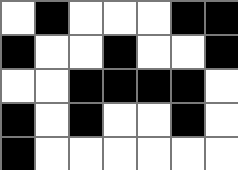[["white", "black", "white", "white", "white", "black", "black"], ["black", "white", "white", "black", "white", "white", "black"], ["white", "white", "black", "black", "black", "black", "white"], ["black", "white", "black", "white", "white", "black", "white"], ["black", "white", "white", "white", "white", "white", "white"]]